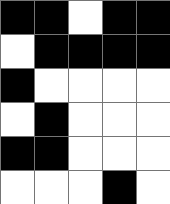[["black", "black", "white", "black", "black"], ["white", "black", "black", "black", "black"], ["black", "white", "white", "white", "white"], ["white", "black", "white", "white", "white"], ["black", "black", "white", "white", "white"], ["white", "white", "white", "black", "white"]]